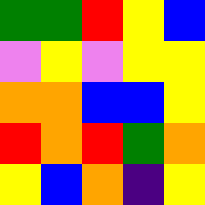[["green", "green", "red", "yellow", "blue"], ["violet", "yellow", "violet", "yellow", "yellow"], ["orange", "orange", "blue", "blue", "yellow"], ["red", "orange", "red", "green", "orange"], ["yellow", "blue", "orange", "indigo", "yellow"]]